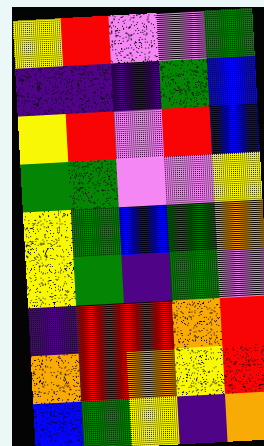[["yellow", "red", "violet", "violet", "green"], ["indigo", "indigo", "indigo", "green", "blue"], ["yellow", "red", "violet", "red", "blue"], ["green", "green", "violet", "violet", "yellow"], ["yellow", "green", "blue", "green", "orange"], ["yellow", "green", "indigo", "green", "violet"], ["indigo", "red", "red", "orange", "red"], ["orange", "red", "orange", "yellow", "red"], ["blue", "green", "yellow", "indigo", "orange"]]